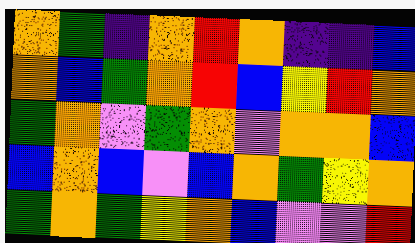[["orange", "green", "indigo", "orange", "red", "orange", "indigo", "indigo", "blue"], ["orange", "blue", "green", "orange", "red", "blue", "yellow", "red", "orange"], ["green", "orange", "violet", "green", "orange", "violet", "orange", "orange", "blue"], ["blue", "orange", "blue", "violet", "blue", "orange", "green", "yellow", "orange"], ["green", "orange", "green", "yellow", "orange", "blue", "violet", "violet", "red"]]